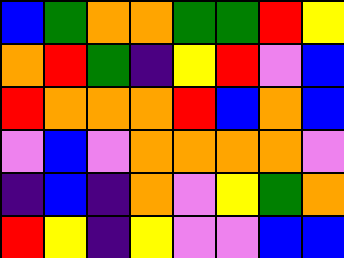[["blue", "green", "orange", "orange", "green", "green", "red", "yellow"], ["orange", "red", "green", "indigo", "yellow", "red", "violet", "blue"], ["red", "orange", "orange", "orange", "red", "blue", "orange", "blue"], ["violet", "blue", "violet", "orange", "orange", "orange", "orange", "violet"], ["indigo", "blue", "indigo", "orange", "violet", "yellow", "green", "orange"], ["red", "yellow", "indigo", "yellow", "violet", "violet", "blue", "blue"]]